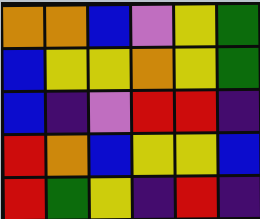[["orange", "orange", "blue", "violet", "yellow", "green"], ["blue", "yellow", "yellow", "orange", "yellow", "green"], ["blue", "indigo", "violet", "red", "red", "indigo"], ["red", "orange", "blue", "yellow", "yellow", "blue"], ["red", "green", "yellow", "indigo", "red", "indigo"]]